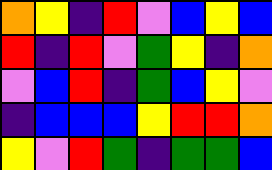[["orange", "yellow", "indigo", "red", "violet", "blue", "yellow", "blue"], ["red", "indigo", "red", "violet", "green", "yellow", "indigo", "orange"], ["violet", "blue", "red", "indigo", "green", "blue", "yellow", "violet"], ["indigo", "blue", "blue", "blue", "yellow", "red", "red", "orange"], ["yellow", "violet", "red", "green", "indigo", "green", "green", "blue"]]